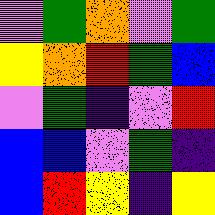[["violet", "green", "orange", "violet", "green"], ["yellow", "orange", "red", "green", "blue"], ["violet", "green", "indigo", "violet", "red"], ["blue", "blue", "violet", "green", "indigo"], ["blue", "red", "yellow", "indigo", "yellow"]]